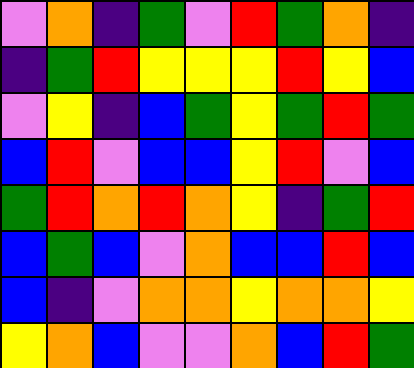[["violet", "orange", "indigo", "green", "violet", "red", "green", "orange", "indigo"], ["indigo", "green", "red", "yellow", "yellow", "yellow", "red", "yellow", "blue"], ["violet", "yellow", "indigo", "blue", "green", "yellow", "green", "red", "green"], ["blue", "red", "violet", "blue", "blue", "yellow", "red", "violet", "blue"], ["green", "red", "orange", "red", "orange", "yellow", "indigo", "green", "red"], ["blue", "green", "blue", "violet", "orange", "blue", "blue", "red", "blue"], ["blue", "indigo", "violet", "orange", "orange", "yellow", "orange", "orange", "yellow"], ["yellow", "orange", "blue", "violet", "violet", "orange", "blue", "red", "green"]]